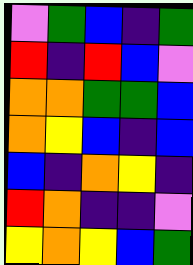[["violet", "green", "blue", "indigo", "green"], ["red", "indigo", "red", "blue", "violet"], ["orange", "orange", "green", "green", "blue"], ["orange", "yellow", "blue", "indigo", "blue"], ["blue", "indigo", "orange", "yellow", "indigo"], ["red", "orange", "indigo", "indigo", "violet"], ["yellow", "orange", "yellow", "blue", "green"]]